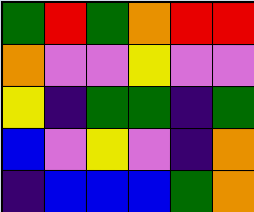[["green", "red", "green", "orange", "red", "red"], ["orange", "violet", "violet", "yellow", "violet", "violet"], ["yellow", "indigo", "green", "green", "indigo", "green"], ["blue", "violet", "yellow", "violet", "indigo", "orange"], ["indigo", "blue", "blue", "blue", "green", "orange"]]